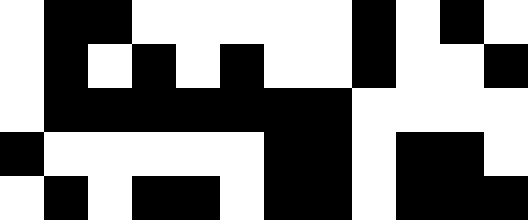[["white", "black", "black", "white", "white", "white", "white", "white", "black", "white", "black", "white"], ["white", "black", "white", "black", "white", "black", "white", "white", "black", "white", "white", "black"], ["white", "black", "black", "black", "black", "black", "black", "black", "white", "white", "white", "white"], ["black", "white", "white", "white", "white", "white", "black", "black", "white", "black", "black", "white"], ["white", "black", "white", "black", "black", "white", "black", "black", "white", "black", "black", "black"]]